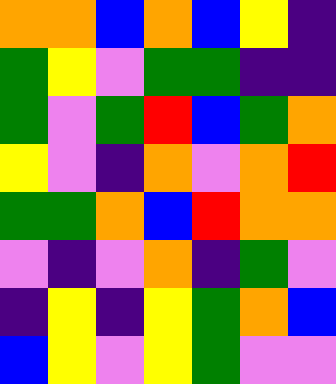[["orange", "orange", "blue", "orange", "blue", "yellow", "indigo"], ["green", "yellow", "violet", "green", "green", "indigo", "indigo"], ["green", "violet", "green", "red", "blue", "green", "orange"], ["yellow", "violet", "indigo", "orange", "violet", "orange", "red"], ["green", "green", "orange", "blue", "red", "orange", "orange"], ["violet", "indigo", "violet", "orange", "indigo", "green", "violet"], ["indigo", "yellow", "indigo", "yellow", "green", "orange", "blue"], ["blue", "yellow", "violet", "yellow", "green", "violet", "violet"]]